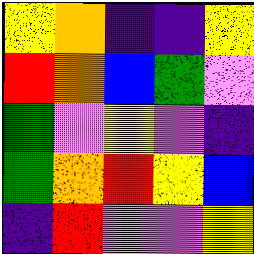[["yellow", "orange", "indigo", "indigo", "yellow"], ["red", "orange", "blue", "green", "violet"], ["green", "violet", "yellow", "violet", "indigo"], ["green", "orange", "red", "yellow", "blue"], ["indigo", "red", "violet", "violet", "yellow"]]